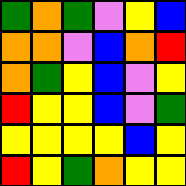[["green", "orange", "green", "violet", "yellow", "blue"], ["orange", "orange", "violet", "blue", "orange", "red"], ["orange", "green", "yellow", "blue", "violet", "yellow"], ["red", "yellow", "yellow", "blue", "violet", "green"], ["yellow", "yellow", "yellow", "yellow", "blue", "yellow"], ["red", "yellow", "green", "orange", "yellow", "yellow"]]